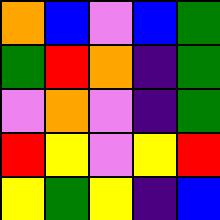[["orange", "blue", "violet", "blue", "green"], ["green", "red", "orange", "indigo", "green"], ["violet", "orange", "violet", "indigo", "green"], ["red", "yellow", "violet", "yellow", "red"], ["yellow", "green", "yellow", "indigo", "blue"]]